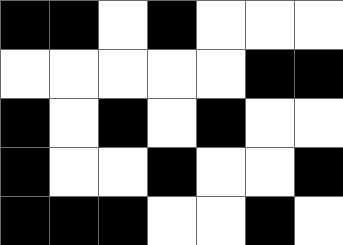[["black", "black", "white", "black", "white", "white", "white"], ["white", "white", "white", "white", "white", "black", "black"], ["black", "white", "black", "white", "black", "white", "white"], ["black", "white", "white", "black", "white", "white", "black"], ["black", "black", "black", "white", "white", "black", "white"]]